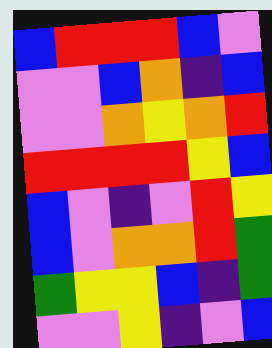[["blue", "red", "red", "red", "blue", "violet"], ["violet", "violet", "blue", "orange", "indigo", "blue"], ["violet", "violet", "orange", "yellow", "orange", "red"], ["red", "red", "red", "red", "yellow", "blue"], ["blue", "violet", "indigo", "violet", "red", "yellow"], ["blue", "violet", "orange", "orange", "red", "green"], ["green", "yellow", "yellow", "blue", "indigo", "green"], ["violet", "violet", "yellow", "indigo", "violet", "blue"]]